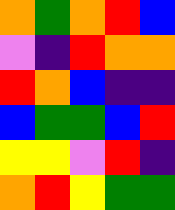[["orange", "green", "orange", "red", "blue"], ["violet", "indigo", "red", "orange", "orange"], ["red", "orange", "blue", "indigo", "indigo"], ["blue", "green", "green", "blue", "red"], ["yellow", "yellow", "violet", "red", "indigo"], ["orange", "red", "yellow", "green", "green"]]